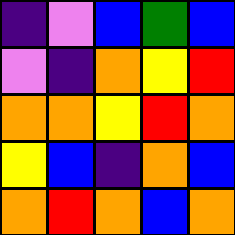[["indigo", "violet", "blue", "green", "blue"], ["violet", "indigo", "orange", "yellow", "red"], ["orange", "orange", "yellow", "red", "orange"], ["yellow", "blue", "indigo", "orange", "blue"], ["orange", "red", "orange", "blue", "orange"]]